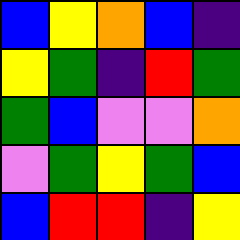[["blue", "yellow", "orange", "blue", "indigo"], ["yellow", "green", "indigo", "red", "green"], ["green", "blue", "violet", "violet", "orange"], ["violet", "green", "yellow", "green", "blue"], ["blue", "red", "red", "indigo", "yellow"]]